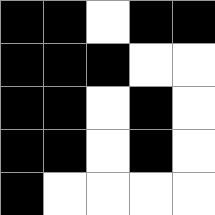[["black", "black", "white", "black", "black"], ["black", "black", "black", "white", "white"], ["black", "black", "white", "black", "white"], ["black", "black", "white", "black", "white"], ["black", "white", "white", "white", "white"]]